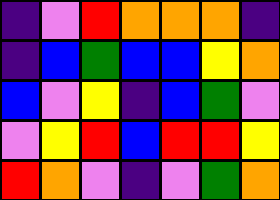[["indigo", "violet", "red", "orange", "orange", "orange", "indigo"], ["indigo", "blue", "green", "blue", "blue", "yellow", "orange"], ["blue", "violet", "yellow", "indigo", "blue", "green", "violet"], ["violet", "yellow", "red", "blue", "red", "red", "yellow"], ["red", "orange", "violet", "indigo", "violet", "green", "orange"]]